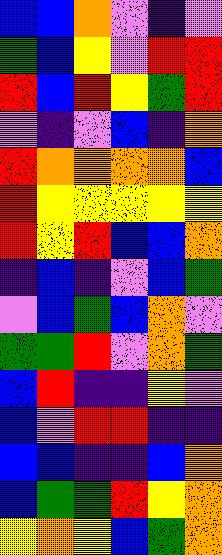[["blue", "blue", "orange", "violet", "indigo", "violet"], ["green", "blue", "yellow", "violet", "red", "red"], ["red", "blue", "red", "yellow", "green", "red"], ["violet", "indigo", "violet", "blue", "indigo", "orange"], ["red", "orange", "orange", "orange", "orange", "blue"], ["red", "yellow", "yellow", "yellow", "yellow", "yellow"], ["red", "yellow", "red", "blue", "blue", "orange"], ["indigo", "blue", "indigo", "violet", "blue", "green"], ["violet", "blue", "green", "blue", "orange", "violet"], ["green", "green", "red", "violet", "orange", "green"], ["blue", "red", "indigo", "indigo", "yellow", "violet"], ["blue", "violet", "red", "red", "indigo", "indigo"], ["blue", "blue", "indigo", "indigo", "blue", "orange"], ["blue", "green", "green", "red", "yellow", "orange"], ["yellow", "orange", "yellow", "blue", "green", "orange"]]